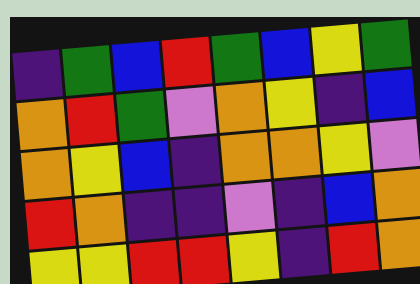[["indigo", "green", "blue", "red", "green", "blue", "yellow", "green"], ["orange", "red", "green", "violet", "orange", "yellow", "indigo", "blue"], ["orange", "yellow", "blue", "indigo", "orange", "orange", "yellow", "violet"], ["red", "orange", "indigo", "indigo", "violet", "indigo", "blue", "orange"], ["yellow", "yellow", "red", "red", "yellow", "indigo", "red", "orange"]]